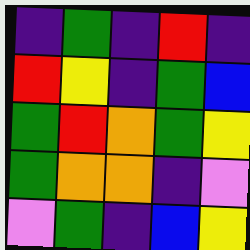[["indigo", "green", "indigo", "red", "indigo"], ["red", "yellow", "indigo", "green", "blue"], ["green", "red", "orange", "green", "yellow"], ["green", "orange", "orange", "indigo", "violet"], ["violet", "green", "indigo", "blue", "yellow"]]